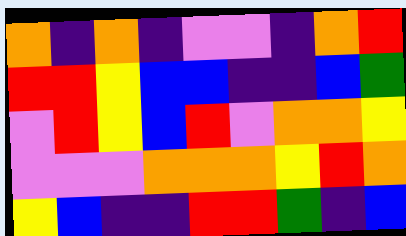[["orange", "indigo", "orange", "indigo", "violet", "violet", "indigo", "orange", "red"], ["red", "red", "yellow", "blue", "blue", "indigo", "indigo", "blue", "green"], ["violet", "red", "yellow", "blue", "red", "violet", "orange", "orange", "yellow"], ["violet", "violet", "violet", "orange", "orange", "orange", "yellow", "red", "orange"], ["yellow", "blue", "indigo", "indigo", "red", "red", "green", "indigo", "blue"]]